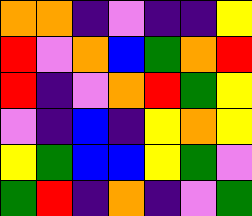[["orange", "orange", "indigo", "violet", "indigo", "indigo", "yellow"], ["red", "violet", "orange", "blue", "green", "orange", "red"], ["red", "indigo", "violet", "orange", "red", "green", "yellow"], ["violet", "indigo", "blue", "indigo", "yellow", "orange", "yellow"], ["yellow", "green", "blue", "blue", "yellow", "green", "violet"], ["green", "red", "indigo", "orange", "indigo", "violet", "green"]]